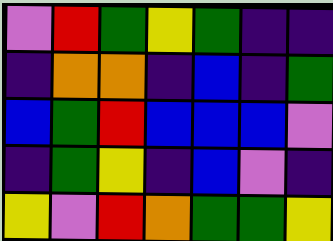[["violet", "red", "green", "yellow", "green", "indigo", "indigo"], ["indigo", "orange", "orange", "indigo", "blue", "indigo", "green"], ["blue", "green", "red", "blue", "blue", "blue", "violet"], ["indigo", "green", "yellow", "indigo", "blue", "violet", "indigo"], ["yellow", "violet", "red", "orange", "green", "green", "yellow"]]